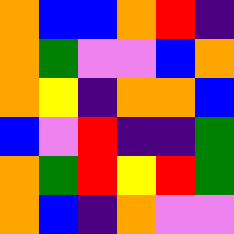[["orange", "blue", "blue", "orange", "red", "indigo"], ["orange", "green", "violet", "violet", "blue", "orange"], ["orange", "yellow", "indigo", "orange", "orange", "blue"], ["blue", "violet", "red", "indigo", "indigo", "green"], ["orange", "green", "red", "yellow", "red", "green"], ["orange", "blue", "indigo", "orange", "violet", "violet"]]